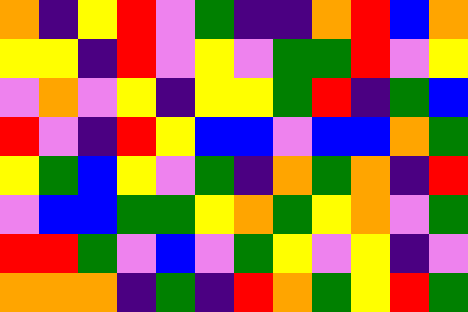[["orange", "indigo", "yellow", "red", "violet", "green", "indigo", "indigo", "orange", "red", "blue", "orange"], ["yellow", "yellow", "indigo", "red", "violet", "yellow", "violet", "green", "green", "red", "violet", "yellow"], ["violet", "orange", "violet", "yellow", "indigo", "yellow", "yellow", "green", "red", "indigo", "green", "blue"], ["red", "violet", "indigo", "red", "yellow", "blue", "blue", "violet", "blue", "blue", "orange", "green"], ["yellow", "green", "blue", "yellow", "violet", "green", "indigo", "orange", "green", "orange", "indigo", "red"], ["violet", "blue", "blue", "green", "green", "yellow", "orange", "green", "yellow", "orange", "violet", "green"], ["red", "red", "green", "violet", "blue", "violet", "green", "yellow", "violet", "yellow", "indigo", "violet"], ["orange", "orange", "orange", "indigo", "green", "indigo", "red", "orange", "green", "yellow", "red", "green"]]